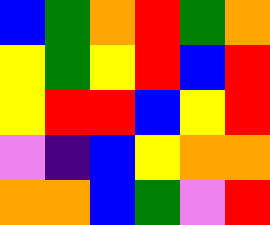[["blue", "green", "orange", "red", "green", "orange"], ["yellow", "green", "yellow", "red", "blue", "red"], ["yellow", "red", "red", "blue", "yellow", "red"], ["violet", "indigo", "blue", "yellow", "orange", "orange"], ["orange", "orange", "blue", "green", "violet", "red"]]